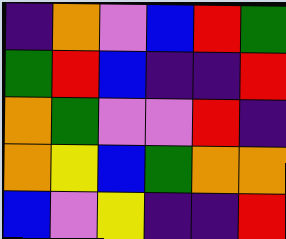[["indigo", "orange", "violet", "blue", "red", "green"], ["green", "red", "blue", "indigo", "indigo", "red"], ["orange", "green", "violet", "violet", "red", "indigo"], ["orange", "yellow", "blue", "green", "orange", "orange"], ["blue", "violet", "yellow", "indigo", "indigo", "red"]]